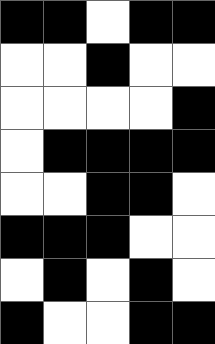[["black", "black", "white", "black", "black"], ["white", "white", "black", "white", "white"], ["white", "white", "white", "white", "black"], ["white", "black", "black", "black", "black"], ["white", "white", "black", "black", "white"], ["black", "black", "black", "white", "white"], ["white", "black", "white", "black", "white"], ["black", "white", "white", "black", "black"]]